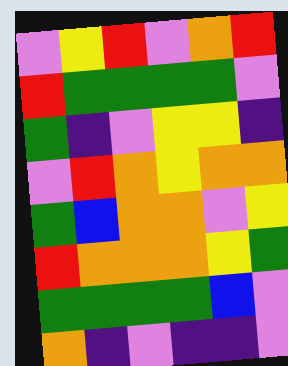[["violet", "yellow", "red", "violet", "orange", "red"], ["red", "green", "green", "green", "green", "violet"], ["green", "indigo", "violet", "yellow", "yellow", "indigo"], ["violet", "red", "orange", "yellow", "orange", "orange"], ["green", "blue", "orange", "orange", "violet", "yellow"], ["red", "orange", "orange", "orange", "yellow", "green"], ["green", "green", "green", "green", "blue", "violet"], ["orange", "indigo", "violet", "indigo", "indigo", "violet"]]